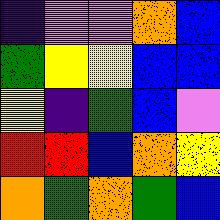[["indigo", "violet", "violet", "orange", "blue"], ["green", "yellow", "yellow", "blue", "blue"], ["yellow", "indigo", "green", "blue", "violet"], ["red", "red", "blue", "orange", "yellow"], ["orange", "green", "orange", "green", "blue"]]